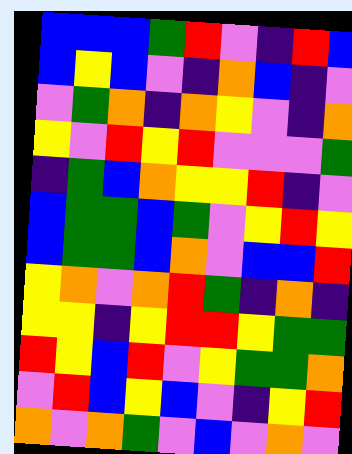[["blue", "blue", "blue", "green", "red", "violet", "indigo", "red", "blue"], ["blue", "yellow", "blue", "violet", "indigo", "orange", "blue", "indigo", "violet"], ["violet", "green", "orange", "indigo", "orange", "yellow", "violet", "indigo", "orange"], ["yellow", "violet", "red", "yellow", "red", "violet", "violet", "violet", "green"], ["indigo", "green", "blue", "orange", "yellow", "yellow", "red", "indigo", "violet"], ["blue", "green", "green", "blue", "green", "violet", "yellow", "red", "yellow"], ["blue", "green", "green", "blue", "orange", "violet", "blue", "blue", "red"], ["yellow", "orange", "violet", "orange", "red", "green", "indigo", "orange", "indigo"], ["yellow", "yellow", "indigo", "yellow", "red", "red", "yellow", "green", "green"], ["red", "yellow", "blue", "red", "violet", "yellow", "green", "green", "orange"], ["violet", "red", "blue", "yellow", "blue", "violet", "indigo", "yellow", "red"], ["orange", "violet", "orange", "green", "violet", "blue", "violet", "orange", "violet"]]